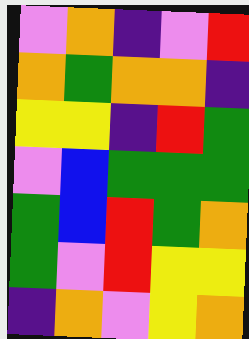[["violet", "orange", "indigo", "violet", "red"], ["orange", "green", "orange", "orange", "indigo"], ["yellow", "yellow", "indigo", "red", "green"], ["violet", "blue", "green", "green", "green"], ["green", "blue", "red", "green", "orange"], ["green", "violet", "red", "yellow", "yellow"], ["indigo", "orange", "violet", "yellow", "orange"]]